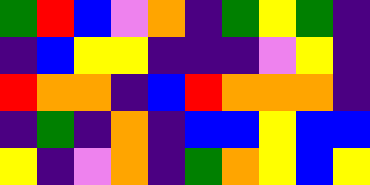[["green", "red", "blue", "violet", "orange", "indigo", "green", "yellow", "green", "indigo"], ["indigo", "blue", "yellow", "yellow", "indigo", "indigo", "indigo", "violet", "yellow", "indigo"], ["red", "orange", "orange", "indigo", "blue", "red", "orange", "orange", "orange", "indigo"], ["indigo", "green", "indigo", "orange", "indigo", "blue", "blue", "yellow", "blue", "blue"], ["yellow", "indigo", "violet", "orange", "indigo", "green", "orange", "yellow", "blue", "yellow"]]